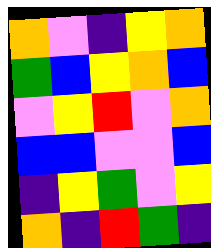[["orange", "violet", "indigo", "yellow", "orange"], ["green", "blue", "yellow", "orange", "blue"], ["violet", "yellow", "red", "violet", "orange"], ["blue", "blue", "violet", "violet", "blue"], ["indigo", "yellow", "green", "violet", "yellow"], ["orange", "indigo", "red", "green", "indigo"]]